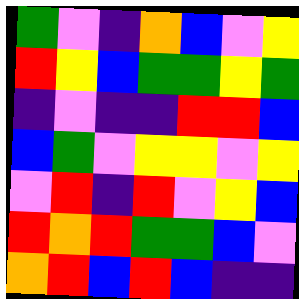[["green", "violet", "indigo", "orange", "blue", "violet", "yellow"], ["red", "yellow", "blue", "green", "green", "yellow", "green"], ["indigo", "violet", "indigo", "indigo", "red", "red", "blue"], ["blue", "green", "violet", "yellow", "yellow", "violet", "yellow"], ["violet", "red", "indigo", "red", "violet", "yellow", "blue"], ["red", "orange", "red", "green", "green", "blue", "violet"], ["orange", "red", "blue", "red", "blue", "indigo", "indigo"]]